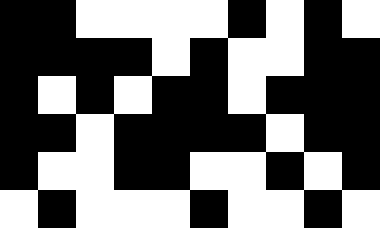[["black", "black", "white", "white", "white", "white", "black", "white", "black", "white"], ["black", "black", "black", "black", "white", "black", "white", "white", "black", "black"], ["black", "white", "black", "white", "black", "black", "white", "black", "black", "black"], ["black", "black", "white", "black", "black", "black", "black", "white", "black", "black"], ["black", "white", "white", "black", "black", "white", "white", "black", "white", "black"], ["white", "black", "white", "white", "white", "black", "white", "white", "black", "white"]]